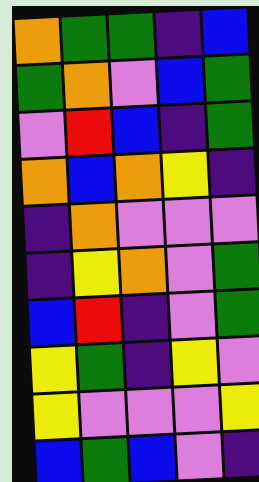[["orange", "green", "green", "indigo", "blue"], ["green", "orange", "violet", "blue", "green"], ["violet", "red", "blue", "indigo", "green"], ["orange", "blue", "orange", "yellow", "indigo"], ["indigo", "orange", "violet", "violet", "violet"], ["indigo", "yellow", "orange", "violet", "green"], ["blue", "red", "indigo", "violet", "green"], ["yellow", "green", "indigo", "yellow", "violet"], ["yellow", "violet", "violet", "violet", "yellow"], ["blue", "green", "blue", "violet", "indigo"]]